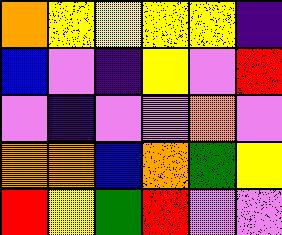[["orange", "yellow", "yellow", "yellow", "yellow", "indigo"], ["blue", "violet", "indigo", "yellow", "violet", "red"], ["violet", "indigo", "violet", "violet", "orange", "violet"], ["orange", "orange", "blue", "orange", "green", "yellow"], ["red", "yellow", "green", "red", "violet", "violet"]]